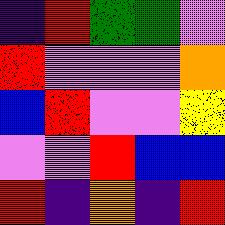[["indigo", "red", "green", "green", "violet"], ["red", "violet", "violet", "violet", "orange"], ["blue", "red", "violet", "violet", "yellow"], ["violet", "violet", "red", "blue", "blue"], ["red", "indigo", "orange", "indigo", "red"]]